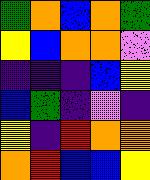[["green", "orange", "blue", "orange", "green"], ["yellow", "blue", "orange", "orange", "violet"], ["indigo", "indigo", "indigo", "blue", "yellow"], ["blue", "green", "indigo", "violet", "indigo"], ["yellow", "indigo", "red", "orange", "orange"], ["orange", "red", "blue", "blue", "yellow"]]